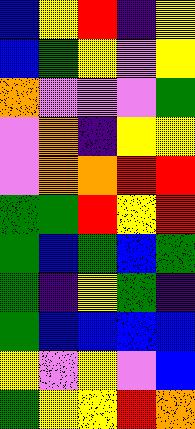[["blue", "yellow", "red", "indigo", "yellow"], ["blue", "green", "yellow", "violet", "yellow"], ["orange", "violet", "violet", "violet", "green"], ["violet", "orange", "indigo", "yellow", "yellow"], ["violet", "orange", "orange", "red", "red"], ["green", "green", "red", "yellow", "red"], ["green", "blue", "green", "blue", "green"], ["green", "indigo", "yellow", "green", "indigo"], ["green", "blue", "blue", "blue", "blue"], ["yellow", "violet", "yellow", "violet", "blue"], ["green", "yellow", "yellow", "red", "orange"]]